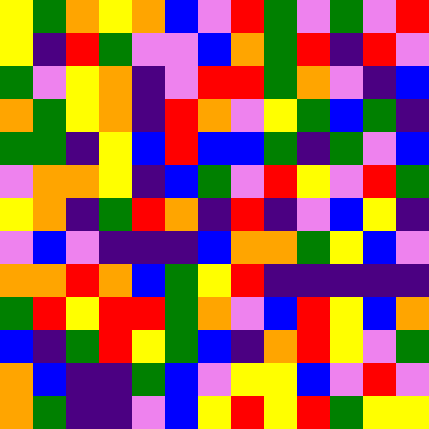[["yellow", "green", "orange", "yellow", "orange", "blue", "violet", "red", "green", "violet", "green", "violet", "red"], ["yellow", "indigo", "red", "green", "violet", "violet", "blue", "orange", "green", "red", "indigo", "red", "violet"], ["green", "violet", "yellow", "orange", "indigo", "violet", "red", "red", "green", "orange", "violet", "indigo", "blue"], ["orange", "green", "yellow", "orange", "indigo", "red", "orange", "violet", "yellow", "green", "blue", "green", "indigo"], ["green", "green", "indigo", "yellow", "blue", "red", "blue", "blue", "green", "indigo", "green", "violet", "blue"], ["violet", "orange", "orange", "yellow", "indigo", "blue", "green", "violet", "red", "yellow", "violet", "red", "green"], ["yellow", "orange", "indigo", "green", "red", "orange", "indigo", "red", "indigo", "violet", "blue", "yellow", "indigo"], ["violet", "blue", "violet", "indigo", "indigo", "indigo", "blue", "orange", "orange", "green", "yellow", "blue", "violet"], ["orange", "orange", "red", "orange", "blue", "green", "yellow", "red", "indigo", "indigo", "indigo", "indigo", "indigo"], ["green", "red", "yellow", "red", "red", "green", "orange", "violet", "blue", "red", "yellow", "blue", "orange"], ["blue", "indigo", "green", "red", "yellow", "green", "blue", "indigo", "orange", "red", "yellow", "violet", "green"], ["orange", "blue", "indigo", "indigo", "green", "blue", "violet", "yellow", "yellow", "blue", "violet", "red", "violet"], ["orange", "green", "indigo", "indigo", "violet", "blue", "yellow", "red", "yellow", "red", "green", "yellow", "yellow"]]